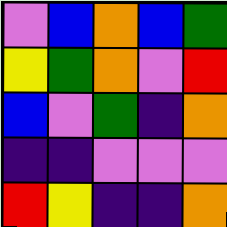[["violet", "blue", "orange", "blue", "green"], ["yellow", "green", "orange", "violet", "red"], ["blue", "violet", "green", "indigo", "orange"], ["indigo", "indigo", "violet", "violet", "violet"], ["red", "yellow", "indigo", "indigo", "orange"]]